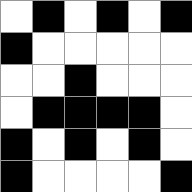[["white", "black", "white", "black", "white", "black"], ["black", "white", "white", "white", "white", "white"], ["white", "white", "black", "white", "white", "white"], ["white", "black", "black", "black", "black", "white"], ["black", "white", "black", "white", "black", "white"], ["black", "white", "white", "white", "white", "black"]]